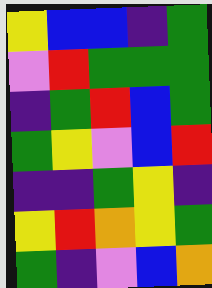[["yellow", "blue", "blue", "indigo", "green"], ["violet", "red", "green", "green", "green"], ["indigo", "green", "red", "blue", "green"], ["green", "yellow", "violet", "blue", "red"], ["indigo", "indigo", "green", "yellow", "indigo"], ["yellow", "red", "orange", "yellow", "green"], ["green", "indigo", "violet", "blue", "orange"]]